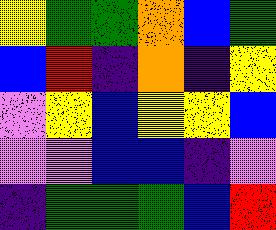[["yellow", "green", "green", "orange", "blue", "green"], ["blue", "red", "indigo", "orange", "indigo", "yellow"], ["violet", "yellow", "blue", "yellow", "yellow", "blue"], ["violet", "violet", "blue", "blue", "indigo", "violet"], ["indigo", "green", "green", "green", "blue", "red"]]